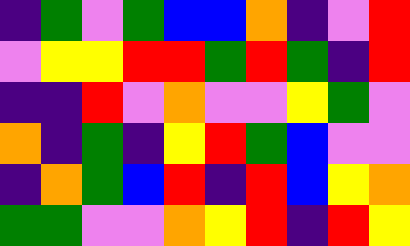[["indigo", "green", "violet", "green", "blue", "blue", "orange", "indigo", "violet", "red"], ["violet", "yellow", "yellow", "red", "red", "green", "red", "green", "indigo", "red"], ["indigo", "indigo", "red", "violet", "orange", "violet", "violet", "yellow", "green", "violet"], ["orange", "indigo", "green", "indigo", "yellow", "red", "green", "blue", "violet", "violet"], ["indigo", "orange", "green", "blue", "red", "indigo", "red", "blue", "yellow", "orange"], ["green", "green", "violet", "violet", "orange", "yellow", "red", "indigo", "red", "yellow"]]